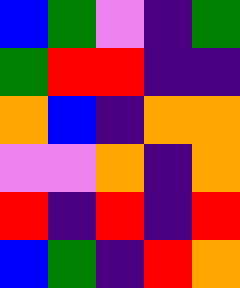[["blue", "green", "violet", "indigo", "green"], ["green", "red", "red", "indigo", "indigo"], ["orange", "blue", "indigo", "orange", "orange"], ["violet", "violet", "orange", "indigo", "orange"], ["red", "indigo", "red", "indigo", "red"], ["blue", "green", "indigo", "red", "orange"]]